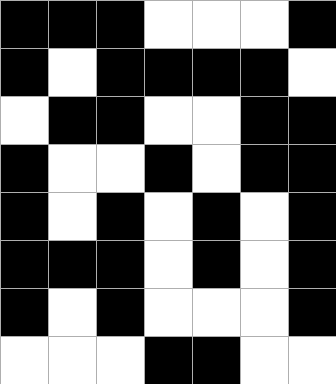[["black", "black", "black", "white", "white", "white", "black"], ["black", "white", "black", "black", "black", "black", "white"], ["white", "black", "black", "white", "white", "black", "black"], ["black", "white", "white", "black", "white", "black", "black"], ["black", "white", "black", "white", "black", "white", "black"], ["black", "black", "black", "white", "black", "white", "black"], ["black", "white", "black", "white", "white", "white", "black"], ["white", "white", "white", "black", "black", "white", "white"]]